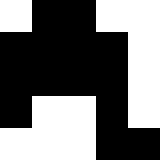[["white", "black", "black", "white", "white"], ["black", "black", "black", "black", "white"], ["black", "black", "black", "black", "white"], ["black", "white", "white", "black", "white"], ["white", "white", "white", "black", "black"]]